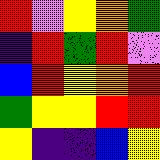[["red", "violet", "yellow", "orange", "green"], ["indigo", "red", "green", "red", "violet"], ["blue", "red", "yellow", "orange", "red"], ["green", "yellow", "yellow", "red", "red"], ["yellow", "indigo", "indigo", "blue", "yellow"]]